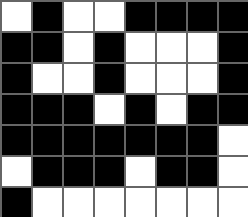[["white", "black", "white", "white", "black", "black", "black", "black"], ["black", "black", "white", "black", "white", "white", "white", "black"], ["black", "white", "white", "black", "white", "white", "white", "black"], ["black", "black", "black", "white", "black", "white", "black", "black"], ["black", "black", "black", "black", "black", "black", "black", "white"], ["white", "black", "black", "black", "white", "black", "black", "white"], ["black", "white", "white", "white", "white", "white", "white", "white"]]